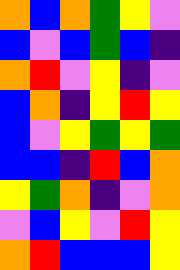[["orange", "blue", "orange", "green", "yellow", "violet"], ["blue", "violet", "blue", "green", "blue", "indigo"], ["orange", "red", "violet", "yellow", "indigo", "violet"], ["blue", "orange", "indigo", "yellow", "red", "yellow"], ["blue", "violet", "yellow", "green", "yellow", "green"], ["blue", "blue", "indigo", "red", "blue", "orange"], ["yellow", "green", "orange", "indigo", "violet", "orange"], ["violet", "blue", "yellow", "violet", "red", "yellow"], ["orange", "red", "blue", "blue", "blue", "yellow"]]